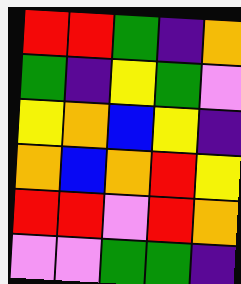[["red", "red", "green", "indigo", "orange"], ["green", "indigo", "yellow", "green", "violet"], ["yellow", "orange", "blue", "yellow", "indigo"], ["orange", "blue", "orange", "red", "yellow"], ["red", "red", "violet", "red", "orange"], ["violet", "violet", "green", "green", "indigo"]]